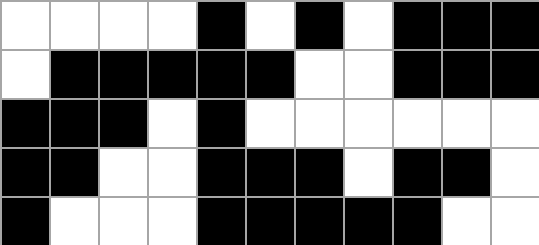[["white", "white", "white", "white", "black", "white", "black", "white", "black", "black", "black"], ["white", "black", "black", "black", "black", "black", "white", "white", "black", "black", "black"], ["black", "black", "black", "white", "black", "white", "white", "white", "white", "white", "white"], ["black", "black", "white", "white", "black", "black", "black", "white", "black", "black", "white"], ["black", "white", "white", "white", "black", "black", "black", "black", "black", "white", "white"]]